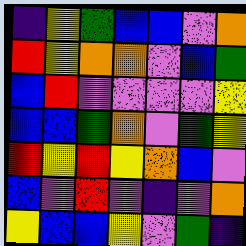[["indigo", "yellow", "green", "blue", "blue", "violet", "orange"], ["red", "yellow", "orange", "orange", "violet", "blue", "green"], ["blue", "red", "violet", "violet", "violet", "violet", "yellow"], ["blue", "blue", "green", "orange", "violet", "green", "yellow"], ["red", "yellow", "red", "yellow", "orange", "blue", "violet"], ["blue", "violet", "red", "violet", "indigo", "violet", "orange"], ["yellow", "blue", "blue", "yellow", "violet", "green", "indigo"]]